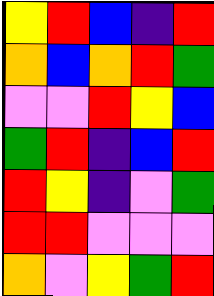[["yellow", "red", "blue", "indigo", "red"], ["orange", "blue", "orange", "red", "green"], ["violet", "violet", "red", "yellow", "blue"], ["green", "red", "indigo", "blue", "red"], ["red", "yellow", "indigo", "violet", "green"], ["red", "red", "violet", "violet", "violet"], ["orange", "violet", "yellow", "green", "red"]]